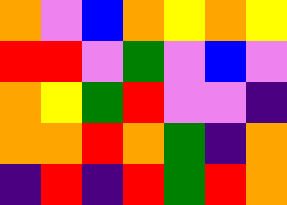[["orange", "violet", "blue", "orange", "yellow", "orange", "yellow"], ["red", "red", "violet", "green", "violet", "blue", "violet"], ["orange", "yellow", "green", "red", "violet", "violet", "indigo"], ["orange", "orange", "red", "orange", "green", "indigo", "orange"], ["indigo", "red", "indigo", "red", "green", "red", "orange"]]